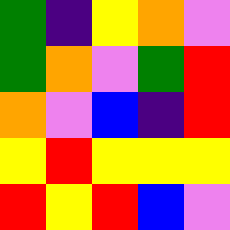[["green", "indigo", "yellow", "orange", "violet"], ["green", "orange", "violet", "green", "red"], ["orange", "violet", "blue", "indigo", "red"], ["yellow", "red", "yellow", "yellow", "yellow"], ["red", "yellow", "red", "blue", "violet"]]